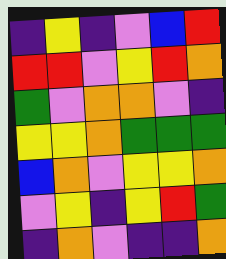[["indigo", "yellow", "indigo", "violet", "blue", "red"], ["red", "red", "violet", "yellow", "red", "orange"], ["green", "violet", "orange", "orange", "violet", "indigo"], ["yellow", "yellow", "orange", "green", "green", "green"], ["blue", "orange", "violet", "yellow", "yellow", "orange"], ["violet", "yellow", "indigo", "yellow", "red", "green"], ["indigo", "orange", "violet", "indigo", "indigo", "orange"]]